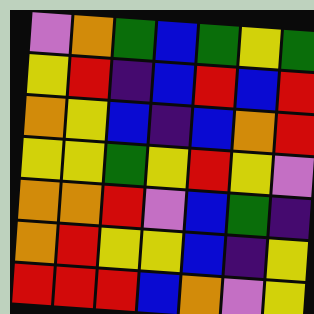[["violet", "orange", "green", "blue", "green", "yellow", "green"], ["yellow", "red", "indigo", "blue", "red", "blue", "red"], ["orange", "yellow", "blue", "indigo", "blue", "orange", "red"], ["yellow", "yellow", "green", "yellow", "red", "yellow", "violet"], ["orange", "orange", "red", "violet", "blue", "green", "indigo"], ["orange", "red", "yellow", "yellow", "blue", "indigo", "yellow"], ["red", "red", "red", "blue", "orange", "violet", "yellow"]]